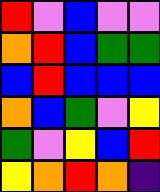[["red", "violet", "blue", "violet", "violet"], ["orange", "red", "blue", "green", "green"], ["blue", "red", "blue", "blue", "blue"], ["orange", "blue", "green", "violet", "yellow"], ["green", "violet", "yellow", "blue", "red"], ["yellow", "orange", "red", "orange", "indigo"]]